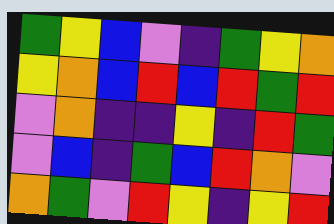[["green", "yellow", "blue", "violet", "indigo", "green", "yellow", "orange"], ["yellow", "orange", "blue", "red", "blue", "red", "green", "red"], ["violet", "orange", "indigo", "indigo", "yellow", "indigo", "red", "green"], ["violet", "blue", "indigo", "green", "blue", "red", "orange", "violet"], ["orange", "green", "violet", "red", "yellow", "indigo", "yellow", "red"]]